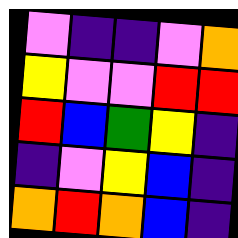[["violet", "indigo", "indigo", "violet", "orange"], ["yellow", "violet", "violet", "red", "red"], ["red", "blue", "green", "yellow", "indigo"], ["indigo", "violet", "yellow", "blue", "indigo"], ["orange", "red", "orange", "blue", "indigo"]]